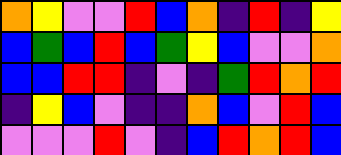[["orange", "yellow", "violet", "violet", "red", "blue", "orange", "indigo", "red", "indigo", "yellow"], ["blue", "green", "blue", "red", "blue", "green", "yellow", "blue", "violet", "violet", "orange"], ["blue", "blue", "red", "red", "indigo", "violet", "indigo", "green", "red", "orange", "red"], ["indigo", "yellow", "blue", "violet", "indigo", "indigo", "orange", "blue", "violet", "red", "blue"], ["violet", "violet", "violet", "red", "violet", "indigo", "blue", "red", "orange", "red", "blue"]]